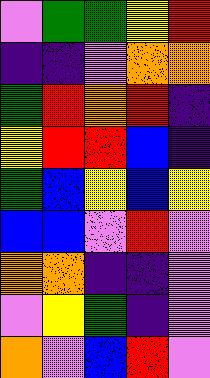[["violet", "green", "green", "yellow", "red"], ["indigo", "indigo", "violet", "orange", "orange"], ["green", "red", "orange", "red", "indigo"], ["yellow", "red", "red", "blue", "indigo"], ["green", "blue", "yellow", "blue", "yellow"], ["blue", "blue", "violet", "red", "violet"], ["orange", "orange", "indigo", "indigo", "violet"], ["violet", "yellow", "green", "indigo", "violet"], ["orange", "violet", "blue", "red", "violet"]]